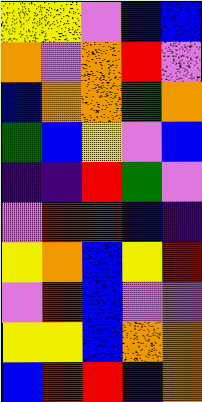[["yellow", "yellow", "violet", "blue", "blue"], ["orange", "violet", "orange", "red", "violet"], ["blue", "orange", "orange", "green", "orange"], ["green", "blue", "yellow", "violet", "blue"], ["indigo", "indigo", "red", "green", "violet"], ["violet", "red", "red", "blue", "indigo"], ["yellow", "orange", "blue", "yellow", "red"], ["violet", "red", "blue", "violet", "violet"], ["yellow", "yellow", "blue", "orange", "orange"], ["blue", "red", "red", "indigo", "orange"]]